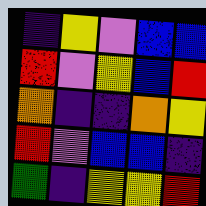[["indigo", "yellow", "violet", "blue", "blue"], ["red", "violet", "yellow", "blue", "red"], ["orange", "indigo", "indigo", "orange", "yellow"], ["red", "violet", "blue", "blue", "indigo"], ["green", "indigo", "yellow", "yellow", "red"]]